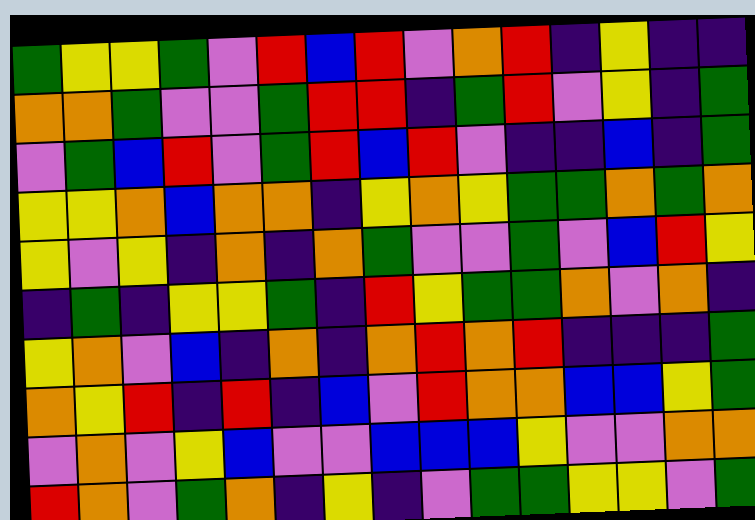[["green", "yellow", "yellow", "green", "violet", "red", "blue", "red", "violet", "orange", "red", "indigo", "yellow", "indigo", "indigo"], ["orange", "orange", "green", "violet", "violet", "green", "red", "red", "indigo", "green", "red", "violet", "yellow", "indigo", "green"], ["violet", "green", "blue", "red", "violet", "green", "red", "blue", "red", "violet", "indigo", "indigo", "blue", "indigo", "green"], ["yellow", "yellow", "orange", "blue", "orange", "orange", "indigo", "yellow", "orange", "yellow", "green", "green", "orange", "green", "orange"], ["yellow", "violet", "yellow", "indigo", "orange", "indigo", "orange", "green", "violet", "violet", "green", "violet", "blue", "red", "yellow"], ["indigo", "green", "indigo", "yellow", "yellow", "green", "indigo", "red", "yellow", "green", "green", "orange", "violet", "orange", "indigo"], ["yellow", "orange", "violet", "blue", "indigo", "orange", "indigo", "orange", "red", "orange", "red", "indigo", "indigo", "indigo", "green"], ["orange", "yellow", "red", "indigo", "red", "indigo", "blue", "violet", "red", "orange", "orange", "blue", "blue", "yellow", "green"], ["violet", "orange", "violet", "yellow", "blue", "violet", "violet", "blue", "blue", "blue", "yellow", "violet", "violet", "orange", "orange"], ["red", "orange", "violet", "green", "orange", "indigo", "yellow", "indigo", "violet", "green", "green", "yellow", "yellow", "violet", "green"]]